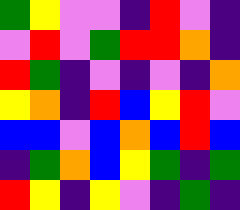[["green", "yellow", "violet", "violet", "indigo", "red", "violet", "indigo"], ["violet", "red", "violet", "green", "red", "red", "orange", "indigo"], ["red", "green", "indigo", "violet", "indigo", "violet", "indigo", "orange"], ["yellow", "orange", "indigo", "red", "blue", "yellow", "red", "violet"], ["blue", "blue", "violet", "blue", "orange", "blue", "red", "blue"], ["indigo", "green", "orange", "blue", "yellow", "green", "indigo", "green"], ["red", "yellow", "indigo", "yellow", "violet", "indigo", "green", "indigo"]]